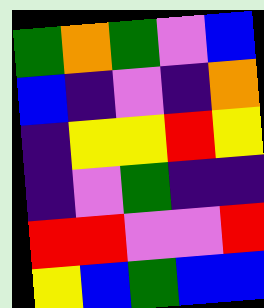[["green", "orange", "green", "violet", "blue"], ["blue", "indigo", "violet", "indigo", "orange"], ["indigo", "yellow", "yellow", "red", "yellow"], ["indigo", "violet", "green", "indigo", "indigo"], ["red", "red", "violet", "violet", "red"], ["yellow", "blue", "green", "blue", "blue"]]